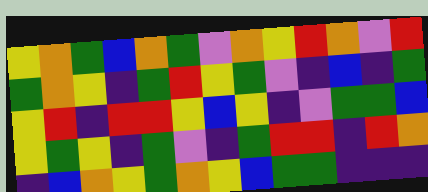[["yellow", "orange", "green", "blue", "orange", "green", "violet", "orange", "yellow", "red", "orange", "violet", "red"], ["green", "orange", "yellow", "indigo", "green", "red", "yellow", "green", "violet", "indigo", "blue", "indigo", "green"], ["yellow", "red", "indigo", "red", "red", "yellow", "blue", "yellow", "indigo", "violet", "green", "green", "blue"], ["yellow", "green", "yellow", "indigo", "green", "violet", "indigo", "green", "red", "red", "indigo", "red", "orange"], ["indigo", "blue", "orange", "yellow", "green", "orange", "yellow", "blue", "green", "green", "indigo", "indigo", "indigo"]]